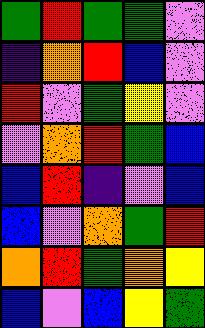[["green", "red", "green", "green", "violet"], ["indigo", "orange", "red", "blue", "violet"], ["red", "violet", "green", "yellow", "violet"], ["violet", "orange", "red", "green", "blue"], ["blue", "red", "indigo", "violet", "blue"], ["blue", "violet", "orange", "green", "red"], ["orange", "red", "green", "orange", "yellow"], ["blue", "violet", "blue", "yellow", "green"]]